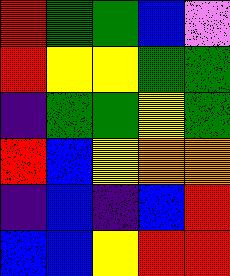[["red", "green", "green", "blue", "violet"], ["red", "yellow", "yellow", "green", "green"], ["indigo", "green", "green", "yellow", "green"], ["red", "blue", "yellow", "orange", "orange"], ["indigo", "blue", "indigo", "blue", "red"], ["blue", "blue", "yellow", "red", "red"]]